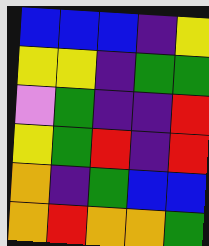[["blue", "blue", "blue", "indigo", "yellow"], ["yellow", "yellow", "indigo", "green", "green"], ["violet", "green", "indigo", "indigo", "red"], ["yellow", "green", "red", "indigo", "red"], ["orange", "indigo", "green", "blue", "blue"], ["orange", "red", "orange", "orange", "green"]]